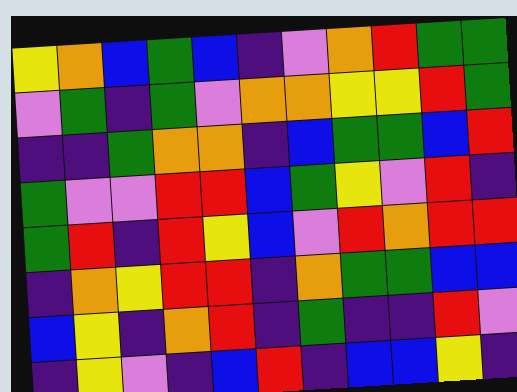[["yellow", "orange", "blue", "green", "blue", "indigo", "violet", "orange", "red", "green", "green"], ["violet", "green", "indigo", "green", "violet", "orange", "orange", "yellow", "yellow", "red", "green"], ["indigo", "indigo", "green", "orange", "orange", "indigo", "blue", "green", "green", "blue", "red"], ["green", "violet", "violet", "red", "red", "blue", "green", "yellow", "violet", "red", "indigo"], ["green", "red", "indigo", "red", "yellow", "blue", "violet", "red", "orange", "red", "red"], ["indigo", "orange", "yellow", "red", "red", "indigo", "orange", "green", "green", "blue", "blue"], ["blue", "yellow", "indigo", "orange", "red", "indigo", "green", "indigo", "indigo", "red", "violet"], ["indigo", "yellow", "violet", "indigo", "blue", "red", "indigo", "blue", "blue", "yellow", "indigo"]]